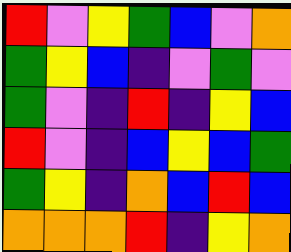[["red", "violet", "yellow", "green", "blue", "violet", "orange"], ["green", "yellow", "blue", "indigo", "violet", "green", "violet"], ["green", "violet", "indigo", "red", "indigo", "yellow", "blue"], ["red", "violet", "indigo", "blue", "yellow", "blue", "green"], ["green", "yellow", "indigo", "orange", "blue", "red", "blue"], ["orange", "orange", "orange", "red", "indigo", "yellow", "orange"]]